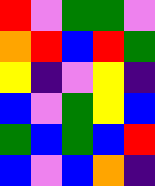[["red", "violet", "green", "green", "violet"], ["orange", "red", "blue", "red", "green"], ["yellow", "indigo", "violet", "yellow", "indigo"], ["blue", "violet", "green", "yellow", "blue"], ["green", "blue", "green", "blue", "red"], ["blue", "violet", "blue", "orange", "indigo"]]